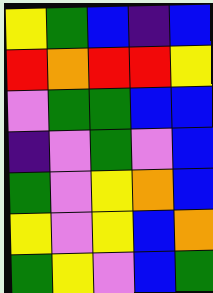[["yellow", "green", "blue", "indigo", "blue"], ["red", "orange", "red", "red", "yellow"], ["violet", "green", "green", "blue", "blue"], ["indigo", "violet", "green", "violet", "blue"], ["green", "violet", "yellow", "orange", "blue"], ["yellow", "violet", "yellow", "blue", "orange"], ["green", "yellow", "violet", "blue", "green"]]